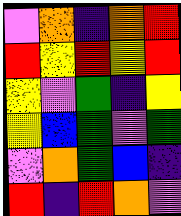[["violet", "orange", "indigo", "orange", "red"], ["red", "yellow", "red", "yellow", "red"], ["yellow", "violet", "green", "indigo", "yellow"], ["yellow", "blue", "green", "violet", "green"], ["violet", "orange", "green", "blue", "indigo"], ["red", "indigo", "red", "orange", "violet"]]